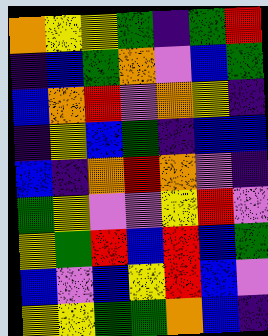[["orange", "yellow", "yellow", "green", "indigo", "green", "red"], ["indigo", "blue", "green", "orange", "violet", "blue", "green"], ["blue", "orange", "red", "violet", "orange", "yellow", "indigo"], ["indigo", "yellow", "blue", "green", "indigo", "blue", "blue"], ["blue", "indigo", "orange", "red", "orange", "violet", "indigo"], ["green", "yellow", "violet", "violet", "yellow", "red", "violet"], ["yellow", "green", "red", "blue", "red", "blue", "green"], ["blue", "violet", "blue", "yellow", "red", "blue", "violet"], ["yellow", "yellow", "green", "green", "orange", "blue", "indigo"]]